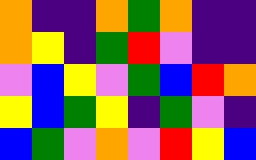[["orange", "indigo", "indigo", "orange", "green", "orange", "indigo", "indigo"], ["orange", "yellow", "indigo", "green", "red", "violet", "indigo", "indigo"], ["violet", "blue", "yellow", "violet", "green", "blue", "red", "orange"], ["yellow", "blue", "green", "yellow", "indigo", "green", "violet", "indigo"], ["blue", "green", "violet", "orange", "violet", "red", "yellow", "blue"]]